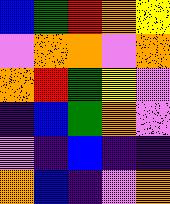[["blue", "green", "red", "orange", "yellow"], ["violet", "orange", "orange", "violet", "orange"], ["orange", "red", "green", "yellow", "violet"], ["indigo", "blue", "green", "orange", "violet"], ["violet", "indigo", "blue", "indigo", "indigo"], ["orange", "blue", "indigo", "violet", "orange"]]